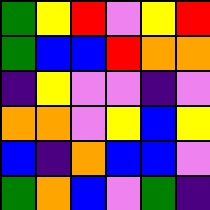[["green", "yellow", "red", "violet", "yellow", "red"], ["green", "blue", "blue", "red", "orange", "orange"], ["indigo", "yellow", "violet", "violet", "indigo", "violet"], ["orange", "orange", "violet", "yellow", "blue", "yellow"], ["blue", "indigo", "orange", "blue", "blue", "violet"], ["green", "orange", "blue", "violet", "green", "indigo"]]